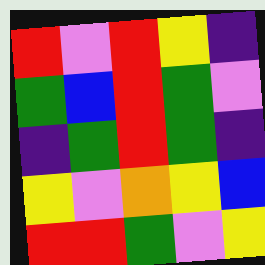[["red", "violet", "red", "yellow", "indigo"], ["green", "blue", "red", "green", "violet"], ["indigo", "green", "red", "green", "indigo"], ["yellow", "violet", "orange", "yellow", "blue"], ["red", "red", "green", "violet", "yellow"]]